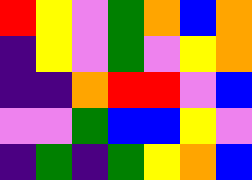[["red", "yellow", "violet", "green", "orange", "blue", "orange"], ["indigo", "yellow", "violet", "green", "violet", "yellow", "orange"], ["indigo", "indigo", "orange", "red", "red", "violet", "blue"], ["violet", "violet", "green", "blue", "blue", "yellow", "violet"], ["indigo", "green", "indigo", "green", "yellow", "orange", "blue"]]